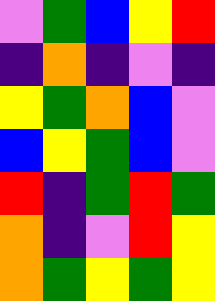[["violet", "green", "blue", "yellow", "red"], ["indigo", "orange", "indigo", "violet", "indigo"], ["yellow", "green", "orange", "blue", "violet"], ["blue", "yellow", "green", "blue", "violet"], ["red", "indigo", "green", "red", "green"], ["orange", "indigo", "violet", "red", "yellow"], ["orange", "green", "yellow", "green", "yellow"]]